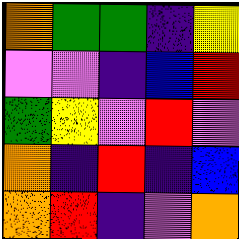[["orange", "green", "green", "indigo", "yellow"], ["violet", "violet", "indigo", "blue", "red"], ["green", "yellow", "violet", "red", "violet"], ["orange", "indigo", "red", "indigo", "blue"], ["orange", "red", "indigo", "violet", "orange"]]